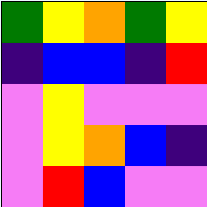[["green", "yellow", "orange", "green", "yellow"], ["indigo", "blue", "blue", "indigo", "red"], ["violet", "yellow", "violet", "violet", "violet"], ["violet", "yellow", "orange", "blue", "indigo"], ["violet", "red", "blue", "violet", "violet"]]